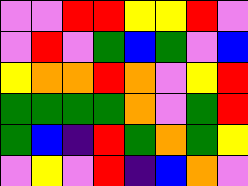[["violet", "violet", "red", "red", "yellow", "yellow", "red", "violet"], ["violet", "red", "violet", "green", "blue", "green", "violet", "blue"], ["yellow", "orange", "orange", "red", "orange", "violet", "yellow", "red"], ["green", "green", "green", "green", "orange", "violet", "green", "red"], ["green", "blue", "indigo", "red", "green", "orange", "green", "yellow"], ["violet", "yellow", "violet", "red", "indigo", "blue", "orange", "violet"]]